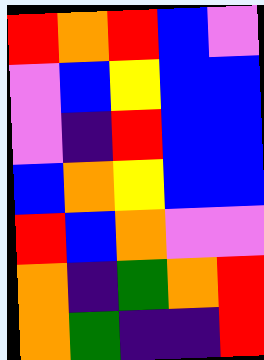[["red", "orange", "red", "blue", "violet"], ["violet", "blue", "yellow", "blue", "blue"], ["violet", "indigo", "red", "blue", "blue"], ["blue", "orange", "yellow", "blue", "blue"], ["red", "blue", "orange", "violet", "violet"], ["orange", "indigo", "green", "orange", "red"], ["orange", "green", "indigo", "indigo", "red"]]